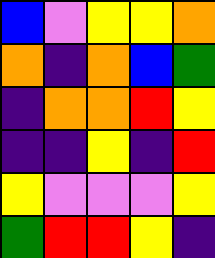[["blue", "violet", "yellow", "yellow", "orange"], ["orange", "indigo", "orange", "blue", "green"], ["indigo", "orange", "orange", "red", "yellow"], ["indigo", "indigo", "yellow", "indigo", "red"], ["yellow", "violet", "violet", "violet", "yellow"], ["green", "red", "red", "yellow", "indigo"]]